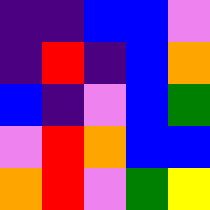[["indigo", "indigo", "blue", "blue", "violet"], ["indigo", "red", "indigo", "blue", "orange"], ["blue", "indigo", "violet", "blue", "green"], ["violet", "red", "orange", "blue", "blue"], ["orange", "red", "violet", "green", "yellow"]]